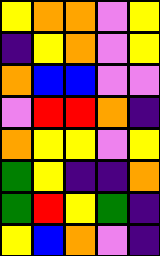[["yellow", "orange", "orange", "violet", "yellow"], ["indigo", "yellow", "orange", "violet", "yellow"], ["orange", "blue", "blue", "violet", "violet"], ["violet", "red", "red", "orange", "indigo"], ["orange", "yellow", "yellow", "violet", "yellow"], ["green", "yellow", "indigo", "indigo", "orange"], ["green", "red", "yellow", "green", "indigo"], ["yellow", "blue", "orange", "violet", "indigo"]]